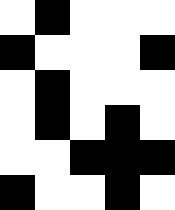[["white", "black", "white", "white", "white"], ["black", "white", "white", "white", "black"], ["white", "black", "white", "white", "white"], ["white", "black", "white", "black", "white"], ["white", "white", "black", "black", "black"], ["black", "white", "white", "black", "white"]]